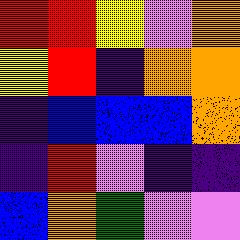[["red", "red", "yellow", "violet", "orange"], ["yellow", "red", "indigo", "orange", "orange"], ["indigo", "blue", "blue", "blue", "orange"], ["indigo", "red", "violet", "indigo", "indigo"], ["blue", "orange", "green", "violet", "violet"]]